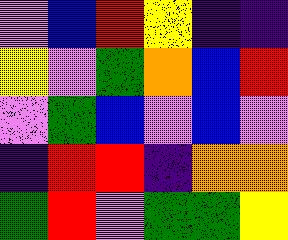[["violet", "blue", "red", "yellow", "indigo", "indigo"], ["yellow", "violet", "green", "orange", "blue", "red"], ["violet", "green", "blue", "violet", "blue", "violet"], ["indigo", "red", "red", "indigo", "orange", "orange"], ["green", "red", "violet", "green", "green", "yellow"]]